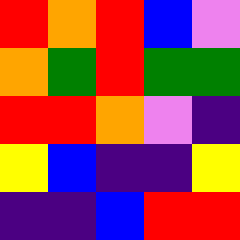[["red", "orange", "red", "blue", "violet"], ["orange", "green", "red", "green", "green"], ["red", "red", "orange", "violet", "indigo"], ["yellow", "blue", "indigo", "indigo", "yellow"], ["indigo", "indigo", "blue", "red", "red"]]